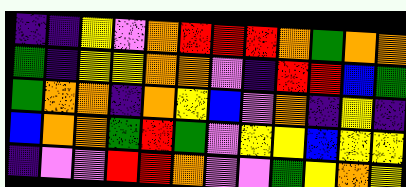[["indigo", "indigo", "yellow", "violet", "orange", "red", "red", "red", "orange", "green", "orange", "orange"], ["green", "indigo", "yellow", "yellow", "orange", "orange", "violet", "indigo", "red", "red", "blue", "green"], ["green", "orange", "orange", "indigo", "orange", "yellow", "blue", "violet", "orange", "indigo", "yellow", "indigo"], ["blue", "orange", "orange", "green", "red", "green", "violet", "yellow", "yellow", "blue", "yellow", "yellow"], ["indigo", "violet", "violet", "red", "red", "orange", "violet", "violet", "green", "yellow", "orange", "yellow"]]